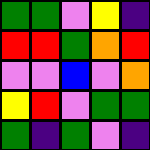[["green", "green", "violet", "yellow", "indigo"], ["red", "red", "green", "orange", "red"], ["violet", "violet", "blue", "violet", "orange"], ["yellow", "red", "violet", "green", "green"], ["green", "indigo", "green", "violet", "indigo"]]